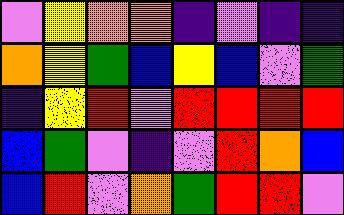[["violet", "yellow", "orange", "orange", "indigo", "violet", "indigo", "indigo"], ["orange", "yellow", "green", "blue", "yellow", "blue", "violet", "green"], ["indigo", "yellow", "red", "violet", "red", "red", "red", "red"], ["blue", "green", "violet", "indigo", "violet", "red", "orange", "blue"], ["blue", "red", "violet", "orange", "green", "red", "red", "violet"]]